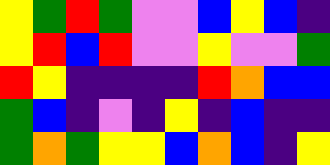[["yellow", "green", "red", "green", "violet", "violet", "blue", "yellow", "blue", "indigo"], ["yellow", "red", "blue", "red", "violet", "violet", "yellow", "violet", "violet", "green"], ["red", "yellow", "indigo", "indigo", "indigo", "indigo", "red", "orange", "blue", "blue"], ["green", "blue", "indigo", "violet", "indigo", "yellow", "indigo", "blue", "indigo", "indigo"], ["green", "orange", "green", "yellow", "yellow", "blue", "orange", "blue", "indigo", "yellow"]]